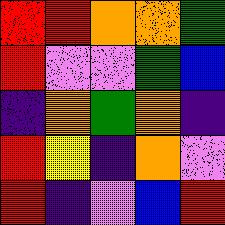[["red", "red", "orange", "orange", "green"], ["red", "violet", "violet", "green", "blue"], ["indigo", "orange", "green", "orange", "indigo"], ["red", "yellow", "indigo", "orange", "violet"], ["red", "indigo", "violet", "blue", "red"]]